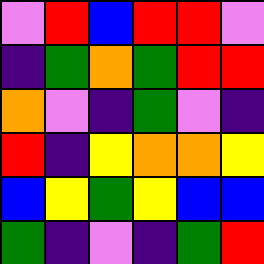[["violet", "red", "blue", "red", "red", "violet"], ["indigo", "green", "orange", "green", "red", "red"], ["orange", "violet", "indigo", "green", "violet", "indigo"], ["red", "indigo", "yellow", "orange", "orange", "yellow"], ["blue", "yellow", "green", "yellow", "blue", "blue"], ["green", "indigo", "violet", "indigo", "green", "red"]]